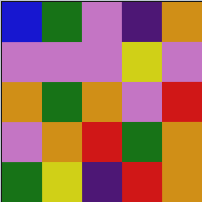[["blue", "green", "violet", "indigo", "orange"], ["violet", "violet", "violet", "yellow", "violet"], ["orange", "green", "orange", "violet", "red"], ["violet", "orange", "red", "green", "orange"], ["green", "yellow", "indigo", "red", "orange"]]